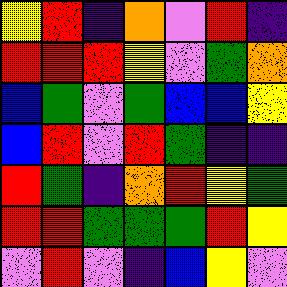[["yellow", "red", "indigo", "orange", "violet", "red", "indigo"], ["red", "red", "red", "yellow", "violet", "green", "orange"], ["blue", "green", "violet", "green", "blue", "blue", "yellow"], ["blue", "red", "violet", "red", "green", "indigo", "indigo"], ["red", "green", "indigo", "orange", "red", "yellow", "green"], ["red", "red", "green", "green", "green", "red", "yellow"], ["violet", "red", "violet", "indigo", "blue", "yellow", "violet"]]